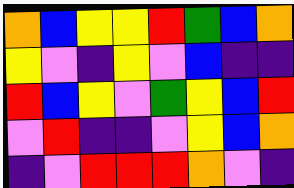[["orange", "blue", "yellow", "yellow", "red", "green", "blue", "orange"], ["yellow", "violet", "indigo", "yellow", "violet", "blue", "indigo", "indigo"], ["red", "blue", "yellow", "violet", "green", "yellow", "blue", "red"], ["violet", "red", "indigo", "indigo", "violet", "yellow", "blue", "orange"], ["indigo", "violet", "red", "red", "red", "orange", "violet", "indigo"]]